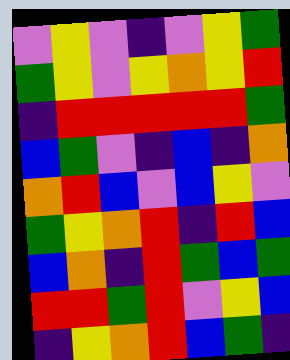[["violet", "yellow", "violet", "indigo", "violet", "yellow", "green"], ["green", "yellow", "violet", "yellow", "orange", "yellow", "red"], ["indigo", "red", "red", "red", "red", "red", "green"], ["blue", "green", "violet", "indigo", "blue", "indigo", "orange"], ["orange", "red", "blue", "violet", "blue", "yellow", "violet"], ["green", "yellow", "orange", "red", "indigo", "red", "blue"], ["blue", "orange", "indigo", "red", "green", "blue", "green"], ["red", "red", "green", "red", "violet", "yellow", "blue"], ["indigo", "yellow", "orange", "red", "blue", "green", "indigo"]]